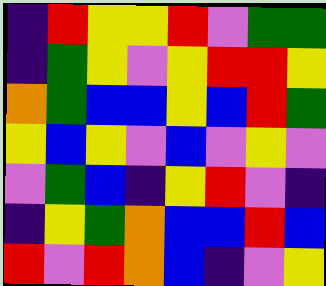[["indigo", "red", "yellow", "yellow", "red", "violet", "green", "green"], ["indigo", "green", "yellow", "violet", "yellow", "red", "red", "yellow"], ["orange", "green", "blue", "blue", "yellow", "blue", "red", "green"], ["yellow", "blue", "yellow", "violet", "blue", "violet", "yellow", "violet"], ["violet", "green", "blue", "indigo", "yellow", "red", "violet", "indigo"], ["indigo", "yellow", "green", "orange", "blue", "blue", "red", "blue"], ["red", "violet", "red", "orange", "blue", "indigo", "violet", "yellow"]]